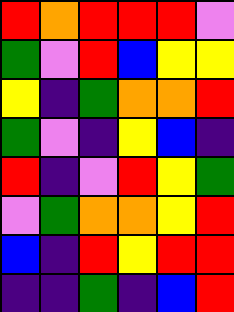[["red", "orange", "red", "red", "red", "violet"], ["green", "violet", "red", "blue", "yellow", "yellow"], ["yellow", "indigo", "green", "orange", "orange", "red"], ["green", "violet", "indigo", "yellow", "blue", "indigo"], ["red", "indigo", "violet", "red", "yellow", "green"], ["violet", "green", "orange", "orange", "yellow", "red"], ["blue", "indigo", "red", "yellow", "red", "red"], ["indigo", "indigo", "green", "indigo", "blue", "red"]]